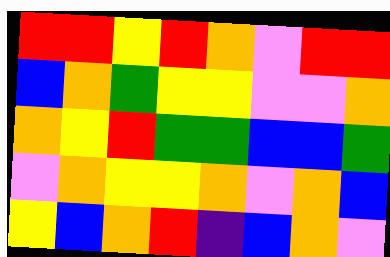[["red", "red", "yellow", "red", "orange", "violet", "red", "red"], ["blue", "orange", "green", "yellow", "yellow", "violet", "violet", "orange"], ["orange", "yellow", "red", "green", "green", "blue", "blue", "green"], ["violet", "orange", "yellow", "yellow", "orange", "violet", "orange", "blue"], ["yellow", "blue", "orange", "red", "indigo", "blue", "orange", "violet"]]